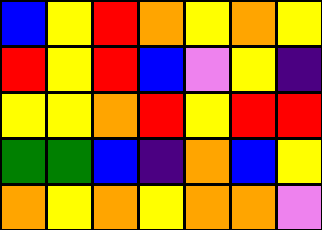[["blue", "yellow", "red", "orange", "yellow", "orange", "yellow"], ["red", "yellow", "red", "blue", "violet", "yellow", "indigo"], ["yellow", "yellow", "orange", "red", "yellow", "red", "red"], ["green", "green", "blue", "indigo", "orange", "blue", "yellow"], ["orange", "yellow", "orange", "yellow", "orange", "orange", "violet"]]